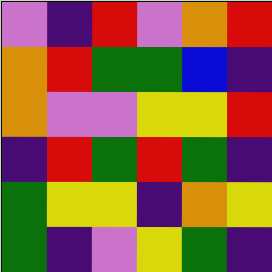[["violet", "indigo", "red", "violet", "orange", "red"], ["orange", "red", "green", "green", "blue", "indigo"], ["orange", "violet", "violet", "yellow", "yellow", "red"], ["indigo", "red", "green", "red", "green", "indigo"], ["green", "yellow", "yellow", "indigo", "orange", "yellow"], ["green", "indigo", "violet", "yellow", "green", "indigo"]]